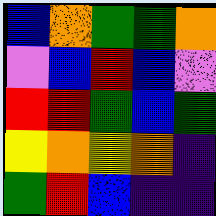[["blue", "orange", "green", "green", "orange"], ["violet", "blue", "red", "blue", "violet"], ["red", "red", "green", "blue", "green"], ["yellow", "orange", "yellow", "orange", "indigo"], ["green", "red", "blue", "indigo", "indigo"]]